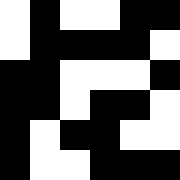[["white", "black", "white", "white", "black", "black"], ["white", "black", "black", "black", "black", "white"], ["black", "black", "white", "white", "white", "black"], ["black", "black", "white", "black", "black", "white"], ["black", "white", "black", "black", "white", "white"], ["black", "white", "white", "black", "black", "black"]]